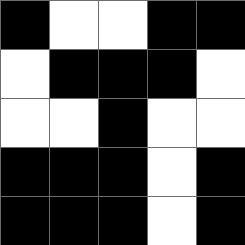[["black", "white", "white", "black", "black"], ["white", "black", "black", "black", "white"], ["white", "white", "black", "white", "white"], ["black", "black", "black", "white", "black"], ["black", "black", "black", "white", "black"]]